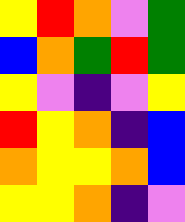[["yellow", "red", "orange", "violet", "green"], ["blue", "orange", "green", "red", "green"], ["yellow", "violet", "indigo", "violet", "yellow"], ["red", "yellow", "orange", "indigo", "blue"], ["orange", "yellow", "yellow", "orange", "blue"], ["yellow", "yellow", "orange", "indigo", "violet"]]